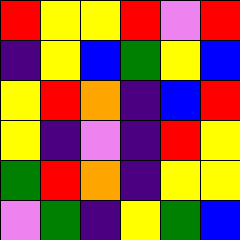[["red", "yellow", "yellow", "red", "violet", "red"], ["indigo", "yellow", "blue", "green", "yellow", "blue"], ["yellow", "red", "orange", "indigo", "blue", "red"], ["yellow", "indigo", "violet", "indigo", "red", "yellow"], ["green", "red", "orange", "indigo", "yellow", "yellow"], ["violet", "green", "indigo", "yellow", "green", "blue"]]